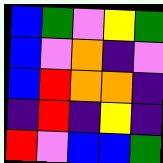[["blue", "green", "violet", "yellow", "green"], ["blue", "violet", "orange", "indigo", "violet"], ["blue", "red", "orange", "orange", "indigo"], ["indigo", "red", "indigo", "yellow", "indigo"], ["red", "violet", "blue", "blue", "green"]]